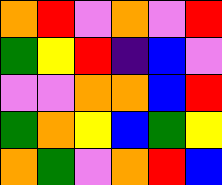[["orange", "red", "violet", "orange", "violet", "red"], ["green", "yellow", "red", "indigo", "blue", "violet"], ["violet", "violet", "orange", "orange", "blue", "red"], ["green", "orange", "yellow", "blue", "green", "yellow"], ["orange", "green", "violet", "orange", "red", "blue"]]